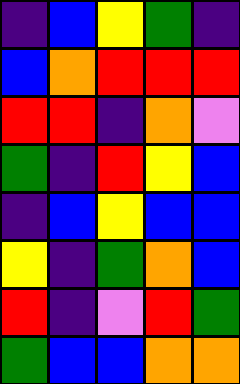[["indigo", "blue", "yellow", "green", "indigo"], ["blue", "orange", "red", "red", "red"], ["red", "red", "indigo", "orange", "violet"], ["green", "indigo", "red", "yellow", "blue"], ["indigo", "blue", "yellow", "blue", "blue"], ["yellow", "indigo", "green", "orange", "blue"], ["red", "indigo", "violet", "red", "green"], ["green", "blue", "blue", "orange", "orange"]]